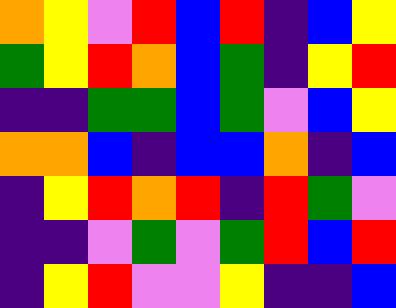[["orange", "yellow", "violet", "red", "blue", "red", "indigo", "blue", "yellow"], ["green", "yellow", "red", "orange", "blue", "green", "indigo", "yellow", "red"], ["indigo", "indigo", "green", "green", "blue", "green", "violet", "blue", "yellow"], ["orange", "orange", "blue", "indigo", "blue", "blue", "orange", "indigo", "blue"], ["indigo", "yellow", "red", "orange", "red", "indigo", "red", "green", "violet"], ["indigo", "indigo", "violet", "green", "violet", "green", "red", "blue", "red"], ["indigo", "yellow", "red", "violet", "violet", "yellow", "indigo", "indigo", "blue"]]